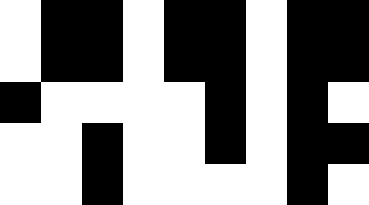[["white", "black", "black", "white", "black", "black", "white", "black", "black"], ["white", "black", "black", "white", "black", "black", "white", "black", "black"], ["black", "white", "white", "white", "white", "black", "white", "black", "white"], ["white", "white", "black", "white", "white", "black", "white", "black", "black"], ["white", "white", "black", "white", "white", "white", "white", "black", "white"]]